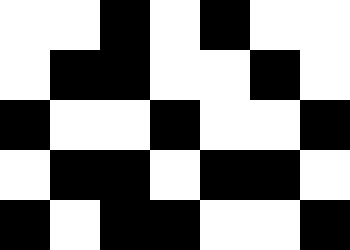[["white", "white", "black", "white", "black", "white", "white"], ["white", "black", "black", "white", "white", "black", "white"], ["black", "white", "white", "black", "white", "white", "black"], ["white", "black", "black", "white", "black", "black", "white"], ["black", "white", "black", "black", "white", "white", "black"]]